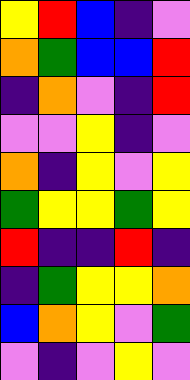[["yellow", "red", "blue", "indigo", "violet"], ["orange", "green", "blue", "blue", "red"], ["indigo", "orange", "violet", "indigo", "red"], ["violet", "violet", "yellow", "indigo", "violet"], ["orange", "indigo", "yellow", "violet", "yellow"], ["green", "yellow", "yellow", "green", "yellow"], ["red", "indigo", "indigo", "red", "indigo"], ["indigo", "green", "yellow", "yellow", "orange"], ["blue", "orange", "yellow", "violet", "green"], ["violet", "indigo", "violet", "yellow", "violet"]]